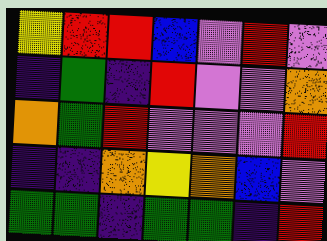[["yellow", "red", "red", "blue", "violet", "red", "violet"], ["indigo", "green", "indigo", "red", "violet", "violet", "orange"], ["orange", "green", "red", "violet", "violet", "violet", "red"], ["indigo", "indigo", "orange", "yellow", "orange", "blue", "violet"], ["green", "green", "indigo", "green", "green", "indigo", "red"]]